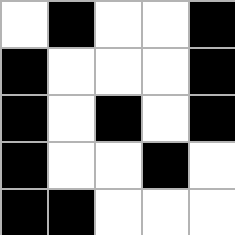[["white", "black", "white", "white", "black"], ["black", "white", "white", "white", "black"], ["black", "white", "black", "white", "black"], ["black", "white", "white", "black", "white"], ["black", "black", "white", "white", "white"]]